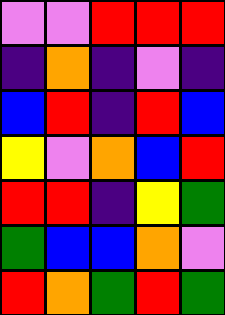[["violet", "violet", "red", "red", "red"], ["indigo", "orange", "indigo", "violet", "indigo"], ["blue", "red", "indigo", "red", "blue"], ["yellow", "violet", "orange", "blue", "red"], ["red", "red", "indigo", "yellow", "green"], ["green", "blue", "blue", "orange", "violet"], ["red", "orange", "green", "red", "green"]]